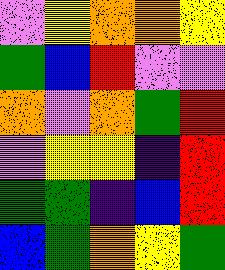[["violet", "yellow", "orange", "orange", "yellow"], ["green", "blue", "red", "violet", "violet"], ["orange", "violet", "orange", "green", "red"], ["violet", "yellow", "yellow", "indigo", "red"], ["green", "green", "indigo", "blue", "red"], ["blue", "green", "orange", "yellow", "green"]]